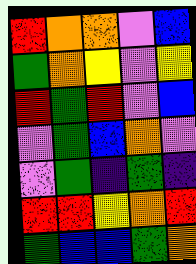[["red", "orange", "orange", "violet", "blue"], ["green", "orange", "yellow", "violet", "yellow"], ["red", "green", "red", "violet", "blue"], ["violet", "green", "blue", "orange", "violet"], ["violet", "green", "indigo", "green", "indigo"], ["red", "red", "yellow", "orange", "red"], ["green", "blue", "blue", "green", "orange"]]